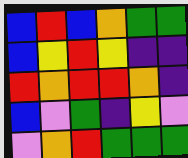[["blue", "red", "blue", "orange", "green", "green"], ["blue", "yellow", "red", "yellow", "indigo", "indigo"], ["red", "orange", "red", "red", "orange", "indigo"], ["blue", "violet", "green", "indigo", "yellow", "violet"], ["violet", "orange", "red", "green", "green", "green"]]